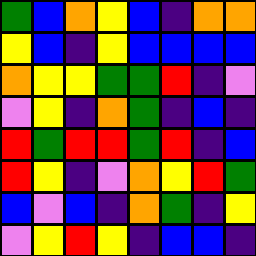[["green", "blue", "orange", "yellow", "blue", "indigo", "orange", "orange"], ["yellow", "blue", "indigo", "yellow", "blue", "blue", "blue", "blue"], ["orange", "yellow", "yellow", "green", "green", "red", "indigo", "violet"], ["violet", "yellow", "indigo", "orange", "green", "indigo", "blue", "indigo"], ["red", "green", "red", "red", "green", "red", "indigo", "blue"], ["red", "yellow", "indigo", "violet", "orange", "yellow", "red", "green"], ["blue", "violet", "blue", "indigo", "orange", "green", "indigo", "yellow"], ["violet", "yellow", "red", "yellow", "indigo", "blue", "blue", "indigo"]]